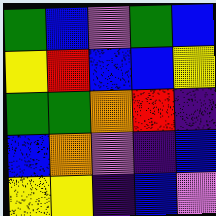[["green", "blue", "violet", "green", "blue"], ["yellow", "red", "blue", "blue", "yellow"], ["green", "green", "orange", "red", "indigo"], ["blue", "orange", "violet", "indigo", "blue"], ["yellow", "yellow", "indigo", "blue", "violet"]]